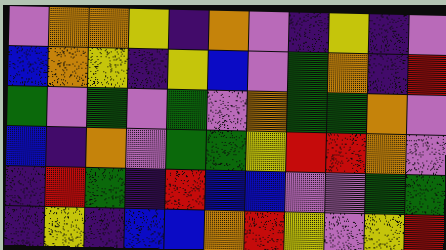[["violet", "orange", "orange", "yellow", "indigo", "orange", "violet", "indigo", "yellow", "indigo", "violet"], ["blue", "orange", "yellow", "indigo", "yellow", "blue", "violet", "green", "orange", "indigo", "red"], ["green", "violet", "green", "violet", "green", "violet", "orange", "green", "green", "orange", "violet"], ["blue", "indigo", "orange", "violet", "green", "green", "yellow", "red", "red", "orange", "violet"], ["indigo", "red", "green", "indigo", "red", "blue", "blue", "violet", "violet", "green", "green"], ["indigo", "yellow", "indigo", "blue", "blue", "orange", "red", "yellow", "violet", "yellow", "red"]]